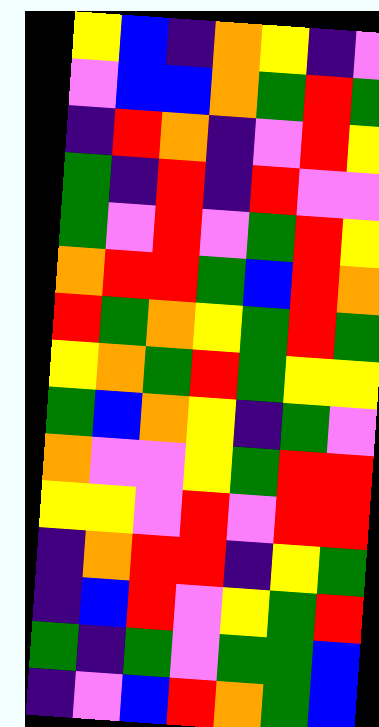[["yellow", "blue", "indigo", "orange", "yellow", "indigo", "violet"], ["violet", "blue", "blue", "orange", "green", "red", "green"], ["indigo", "red", "orange", "indigo", "violet", "red", "yellow"], ["green", "indigo", "red", "indigo", "red", "violet", "violet"], ["green", "violet", "red", "violet", "green", "red", "yellow"], ["orange", "red", "red", "green", "blue", "red", "orange"], ["red", "green", "orange", "yellow", "green", "red", "green"], ["yellow", "orange", "green", "red", "green", "yellow", "yellow"], ["green", "blue", "orange", "yellow", "indigo", "green", "violet"], ["orange", "violet", "violet", "yellow", "green", "red", "red"], ["yellow", "yellow", "violet", "red", "violet", "red", "red"], ["indigo", "orange", "red", "red", "indigo", "yellow", "green"], ["indigo", "blue", "red", "violet", "yellow", "green", "red"], ["green", "indigo", "green", "violet", "green", "green", "blue"], ["indigo", "violet", "blue", "red", "orange", "green", "blue"]]